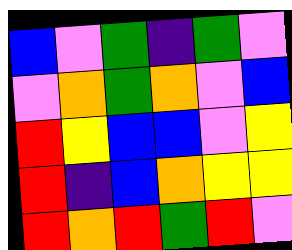[["blue", "violet", "green", "indigo", "green", "violet"], ["violet", "orange", "green", "orange", "violet", "blue"], ["red", "yellow", "blue", "blue", "violet", "yellow"], ["red", "indigo", "blue", "orange", "yellow", "yellow"], ["red", "orange", "red", "green", "red", "violet"]]